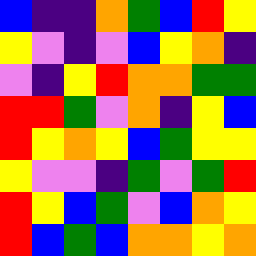[["blue", "indigo", "indigo", "orange", "green", "blue", "red", "yellow"], ["yellow", "violet", "indigo", "violet", "blue", "yellow", "orange", "indigo"], ["violet", "indigo", "yellow", "red", "orange", "orange", "green", "green"], ["red", "red", "green", "violet", "orange", "indigo", "yellow", "blue"], ["red", "yellow", "orange", "yellow", "blue", "green", "yellow", "yellow"], ["yellow", "violet", "violet", "indigo", "green", "violet", "green", "red"], ["red", "yellow", "blue", "green", "violet", "blue", "orange", "yellow"], ["red", "blue", "green", "blue", "orange", "orange", "yellow", "orange"]]